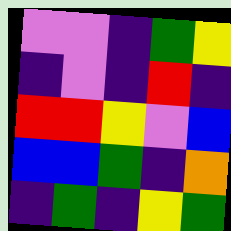[["violet", "violet", "indigo", "green", "yellow"], ["indigo", "violet", "indigo", "red", "indigo"], ["red", "red", "yellow", "violet", "blue"], ["blue", "blue", "green", "indigo", "orange"], ["indigo", "green", "indigo", "yellow", "green"]]